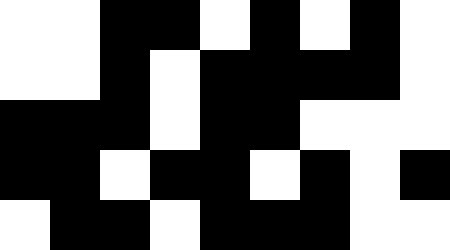[["white", "white", "black", "black", "white", "black", "white", "black", "white"], ["white", "white", "black", "white", "black", "black", "black", "black", "white"], ["black", "black", "black", "white", "black", "black", "white", "white", "white"], ["black", "black", "white", "black", "black", "white", "black", "white", "black"], ["white", "black", "black", "white", "black", "black", "black", "white", "white"]]